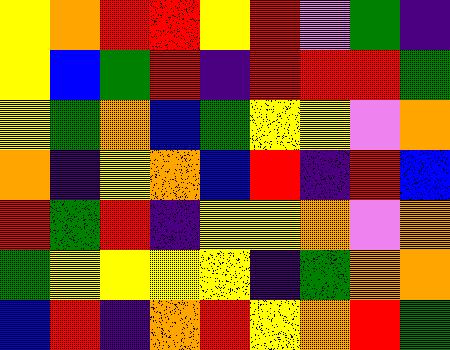[["yellow", "orange", "red", "red", "yellow", "red", "violet", "green", "indigo"], ["yellow", "blue", "green", "red", "indigo", "red", "red", "red", "green"], ["yellow", "green", "orange", "blue", "green", "yellow", "yellow", "violet", "orange"], ["orange", "indigo", "yellow", "orange", "blue", "red", "indigo", "red", "blue"], ["red", "green", "red", "indigo", "yellow", "yellow", "orange", "violet", "orange"], ["green", "yellow", "yellow", "yellow", "yellow", "indigo", "green", "orange", "orange"], ["blue", "red", "indigo", "orange", "red", "yellow", "orange", "red", "green"]]